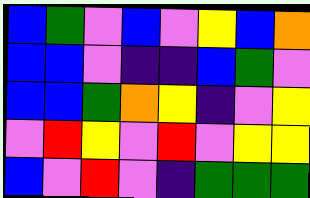[["blue", "green", "violet", "blue", "violet", "yellow", "blue", "orange"], ["blue", "blue", "violet", "indigo", "indigo", "blue", "green", "violet"], ["blue", "blue", "green", "orange", "yellow", "indigo", "violet", "yellow"], ["violet", "red", "yellow", "violet", "red", "violet", "yellow", "yellow"], ["blue", "violet", "red", "violet", "indigo", "green", "green", "green"]]